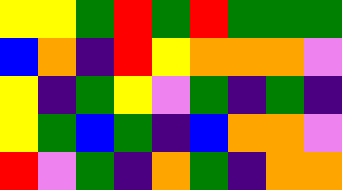[["yellow", "yellow", "green", "red", "green", "red", "green", "green", "green"], ["blue", "orange", "indigo", "red", "yellow", "orange", "orange", "orange", "violet"], ["yellow", "indigo", "green", "yellow", "violet", "green", "indigo", "green", "indigo"], ["yellow", "green", "blue", "green", "indigo", "blue", "orange", "orange", "violet"], ["red", "violet", "green", "indigo", "orange", "green", "indigo", "orange", "orange"]]